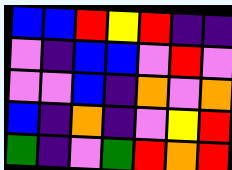[["blue", "blue", "red", "yellow", "red", "indigo", "indigo"], ["violet", "indigo", "blue", "blue", "violet", "red", "violet"], ["violet", "violet", "blue", "indigo", "orange", "violet", "orange"], ["blue", "indigo", "orange", "indigo", "violet", "yellow", "red"], ["green", "indigo", "violet", "green", "red", "orange", "red"]]